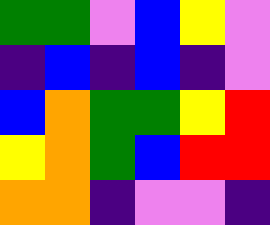[["green", "green", "violet", "blue", "yellow", "violet"], ["indigo", "blue", "indigo", "blue", "indigo", "violet"], ["blue", "orange", "green", "green", "yellow", "red"], ["yellow", "orange", "green", "blue", "red", "red"], ["orange", "orange", "indigo", "violet", "violet", "indigo"]]